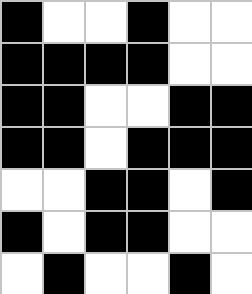[["black", "white", "white", "black", "white", "white"], ["black", "black", "black", "black", "white", "white"], ["black", "black", "white", "white", "black", "black"], ["black", "black", "white", "black", "black", "black"], ["white", "white", "black", "black", "white", "black"], ["black", "white", "black", "black", "white", "white"], ["white", "black", "white", "white", "black", "white"]]